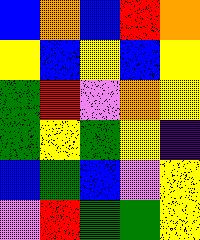[["blue", "orange", "blue", "red", "orange"], ["yellow", "blue", "yellow", "blue", "yellow"], ["green", "red", "violet", "orange", "yellow"], ["green", "yellow", "green", "yellow", "indigo"], ["blue", "green", "blue", "violet", "yellow"], ["violet", "red", "green", "green", "yellow"]]